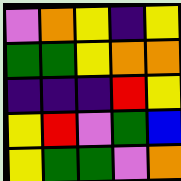[["violet", "orange", "yellow", "indigo", "yellow"], ["green", "green", "yellow", "orange", "orange"], ["indigo", "indigo", "indigo", "red", "yellow"], ["yellow", "red", "violet", "green", "blue"], ["yellow", "green", "green", "violet", "orange"]]